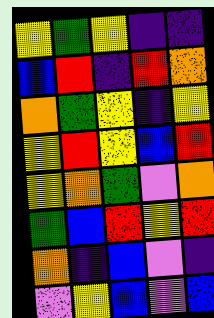[["yellow", "green", "yellow", "indigo", "indigo"], ["blue", "red", "indigo", "red", "orange"], ["orange", "green", "yellow", "indigo", "yellow"], ["yellow", "red", "yellow", "blue", "red"], ["yellow", "orange", "green", "violet", "orange"], ["green", "blue", "red", "yellow", "red"], ["orange", "indigo", "blue", "violet", "indigo"], ["violet", "yellow", "blue", "violet", "blue"]]